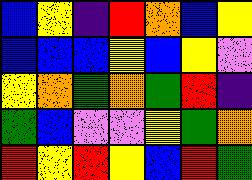[["blue", "yellow", "indigo", "red", "orange", "blue", "yellow"], ["blue", "blue", "blue", "yellow", "blue", "yellow", "violet"], ["yellow", "orange", "green", "orange", "green", "red", "indigo"], ["green", "blue", "violet", "violet", "yellow", "green", "orange"], ["red", "yellow", "red", "yellow", "blue", "red", "green"]]